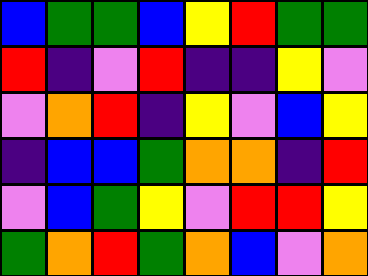[["blue", "green", "green", "blue", "yellow", "red", "green", "green"], ["red", "indigo", "violet", "red", "indigo", "indigo", "yellow", "violet"], ["violet", "orange", "red", "indigo", "yellow", "violet", "blue", "yellow"], ["indigo", "blue", "blue", "green", "orange", "orange", "indigo", "red"], ["violet", "blue", "green", "yellow", "violet", "red", "red", "yellow"], ["green", "orange", "red", "green", "orange", "blue", "violet", "orange"]]